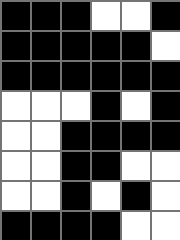[["black", "black", "black", "white", "white", "black"], ["black", "black", "black", "black", "black", "white"], ["black", "black", "black", "black", "black", "black"], ["white", "white", "white", "black", "white", "black"], ["white", "white", "black", "black", "black", "black"], ["white", "white", "black", "black", "white", "white"], ["white", "white", "black", "white", "black", "white"], ["black", "black", "black", "black", "white", "white"]]